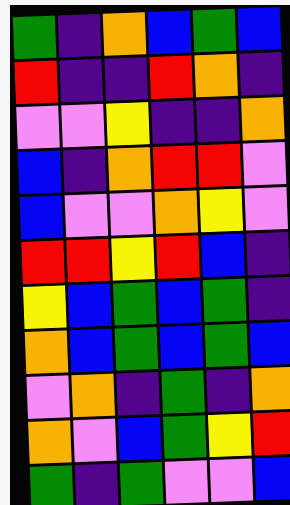[["green", "indigo", "orange", "blue", "green", "blue"], ["red", "indigo", "indigo", "red", "orange", "indigo"], ["violet", "violet", "yellow", "indigo", "indigo", "orange"], ["blue", "indigo", "orange", "red", "red", "violet"], ["blue", "violet", "violet", "orange", "yellow", "violet"], ["red", "red", "yellow", "red", "blue", "indigo"], ["yellow", "blue", "green", "blue", "green", "indigo"], ["orange", "blue", "green", "blue", "green", "blue"], ["violet", "orange", "indigo", "green", "indigo", "orange"], ["orange", "violet", "blue", "green", "yellow", "red"], ["green", "indigo", "green", "violet", "violet", "blue"]]